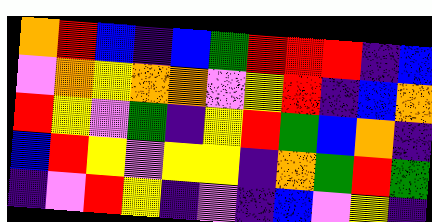[["orange", "red", "blue", "indigo", "blue", "green", "red", "red", "red", "indigo", "blue"], ["violet", "orange", "yellow", "orange", "orange", "violet", "yellow", "red", "indigo", "blue", "orange"], ["red", "yellow", "violet", "green", "indigo", "yellow", "red", "green", "blue", "orange", "indigo"], ["blue", "red", "yellow", "violet", "yellow", "yellow", "indigo", "orange", "green", "red", "green"], ["indigo", "violet", "red", "yellow", "indigo", "violet", "indigo", "blue", "violet", "yellow", "indigo"]]